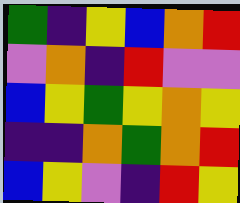[["green", "indigo", "yellow", "blue", "orange", "red"], ["violet", "orange", "indigo", "red", "violet", "violet"], ["blue", "yellow", "green", "yellow", "orange", "yellow"], ["indigo", "indigo", "orange", "green", "orange", "red"], ["blue", "yellow", "violet", "indigo", "red", "yellow"]]